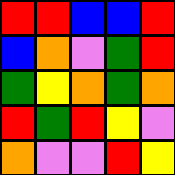[["red", "red", "blue", "blue", "red"], ["blue", "orange", "violet", "green", "red"], ["green", "yellow", "orange", "green", "orange"], ["red", "green", "red", "yellow", "violet"], ["orange", "violet", "violet", "red", "yellow"]]